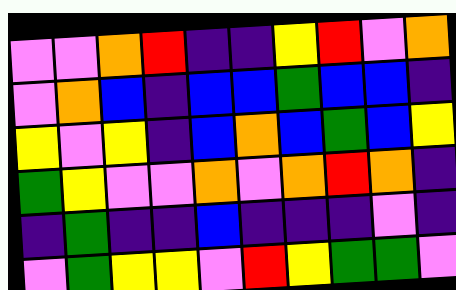[["violet", "violet", "orange", "red", "indigo", "indigo", "yellow", "red", "violet", "orange"], ["violet", "orange", "blue", "indigo", "blue", "blue", "green", "blue", "blue", "indigo"], ["yellow", "violet", "yellow", "indigo", "blue", "orange", "blue", "green", "blue", "yellow"], ["green", "yellow", "violet", "violet", "orange", "violet", "orange", "red", "orange", "indigo"], ["indigo", "green", "indigo", "indigo", "blue", "indigo", "indigo", "indigo", "violet", "indigo"], ["violet", "green", "yellow", "yellow", "violet", "red", "yellow", "green", "green", "violet"]]